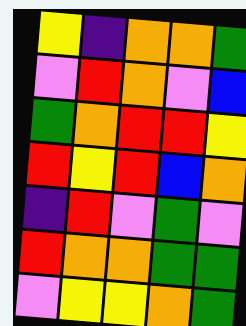[["yellow", "indigo", "orange", "orange", "green"], ["violet", "red", "orange", "violet", "blue"], ["green", "orange", "red", "red", "yellow"], ["red", "yellow", "red", "blue", "orange"], ["indigo", "red", "violet", "green", "violet"], ["red", "orange", "orange", "green", "green"], ["violet", "yellow", "yellow", "orange", "green"]]